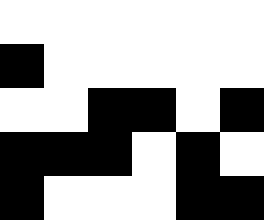[["white", "white", "white", "white", "white", "white"], ["black", "white", "white", "white", "white", "white"], ["white", "white", "black", "black", "white", "black"], ["black", "black", "black", "white", "black", "white"], ["black", "white", "white", "white", "black", "black"]]